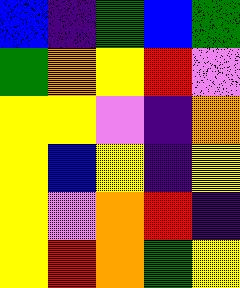[["blue", "indigo", "green", "blue", "green"], ["green", "orange", "yellow", "red", "violet"], ["yellow", "yellow", "violet", "indigo", "orange"], ["yellow", "blue", "yellow", "indigo", "yellow"], ["yellow", "violet", "orange", "red", "indigo"], ["yellow", "red", "orange", "green", "yellow"]]